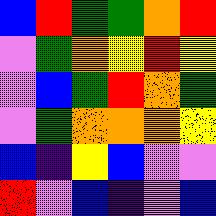[["blue", "red", "green", "green", "orange", "red"], ["violet", "green", "orange", "yellow", "red", "yellow"], ["violet", "blue", "green", "red", "orange", "green"], ["violet", "green", "orange", "orange", "orange", "yellow"], ["blue", "indigo", "yellow", "blue", "violet", "violet"], ["red", "violet", "blue", "indigo", "violet", "blue"]]